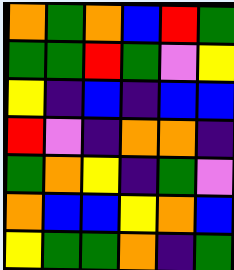[["orange", "green", "orange", "blue", "red", "green"], ["green", "green", "red", "green", "violet", "yellow"], ["yellow", "indigo", "blue", "indigo", "blue", "blue"], ["red", "violet", "indigo", "orange", "orange", "indigo"], ["green", "orange", "yellow", "indigo", "green", "violet"], ["orange", "blue", "blue", "yellow", "orange", "blue"], ["yellow", "green", "green", "orange", "indigo", "green"]]